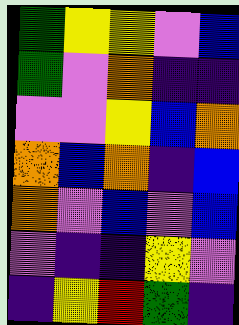[["green", "yellow", "yellow", "violet", "blue"], ["green", "violet", "orange", "indigo", "indigo"], ["violet", "violet", "yellow", "blue", "orange"], ["orange", "blue", "orange", "indigo", "blue"], ["orange", "violet", "blue", "violet", "blue"], ["violet", "indigo", "indigo", "yellow", "violet"], ["indigo", "yellow", "red", "green", "indigo"]]